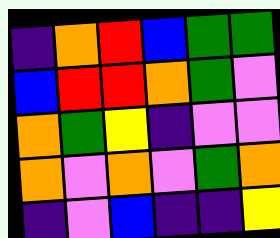[["indigo", "orange", "red", "blue", "green", "green"], ["blue", "red", "red", "orange", "green", "violet"], ["orange", "green", "yellow", "indigo", "violet", "violet"], ["orange", "violet", "orange", "violet", "green", "orange"], ["indigo", "violet", "blue", "indigo", "indigo", "yellow"]]